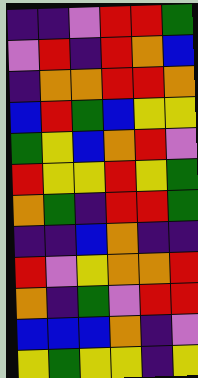[["indigo", "indigo", "violet", "red", "red", "green"], ["violet", "red", "indigo", "red", "orange", "blue"], ["indigo", "orange", "orange", "red", "red", "orange"], ["blue", "red", "green", "blue", "yellow", "yellow"], ["green", "yellow", "blue", "orange", "red", "violet"], ["red", "yellow", "yellow", "red", "yellow", "green"], ["orange", "green", "indigo", "red", "red", "green"], ["indigo", "indigo", "blue", "orange", "indigo", "indigo"], ["red", "violet", "yellow", "orange", "orange", "red"], ["orange", "indigo", "green", "violet", "red", "red"], ["blue", "blue", "blue", "orange", "indigo", "violet"], ["yellow", "green", "yellow", "yellow", "indigo", "yellow"]]